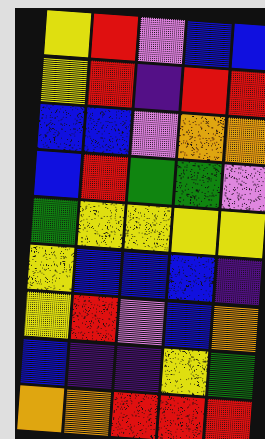[["yellow", "red", "violet", "blue", "blue"], ["yellow", "red", "indigo", "red", "red"], ["blue", "blue", "violet", "orange", "orange"], ["blue", "red", "green", "green", "violet"], ["green", "yellow", "yellow", "yellow", "yellow"], ["yellow", "blue", "blue", "blue", "indigo"], ["yellow", "red", "violet", "blue", "orange"], ["blue", "indigo", "indigo", "yellow", "green"], ["orange", "orange", "red", "red", "red"]]